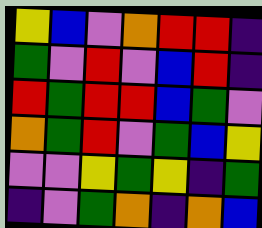[["yellow", "blue", "violet", "orange", "red", "red", "indigo"], ["green", "violet", "red", "violet", "blue", "red", "indigo"], ["red", "green", "red", "red", "blue", "green", "violet"], ["orange", "green", "red", "violet", "green", "blue", "yellow"], ["violet", "violet", "yellow", "green", "yellow", "indigo", "green"], ["indigo", "violet", "green", "orange", "indigo", "orange", "blue"]]